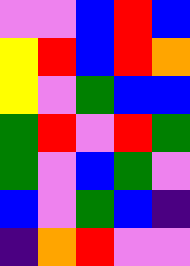[["violet", "violet", "blue", "red", "blue"], ["yellow", "red", "blue", "red", "orange"], ["yellow", "violet", "green", "blue", "blue"], ["green", "red", "violet", "red", "green"], ["green", "violet", "blue", "green", "violet"], ["blue", "violet", "green", "blue", "indigo"], ["indigo", "orange", "red", "violet", "violet"]]